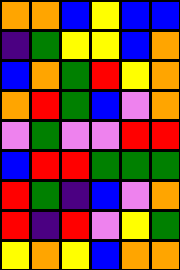[["orange", "orange", "blue", "yellow", "blue", "blue"], ["indigo", "green", "yellow", "yellow", "blue", "orange"], ["blue", "orange", "green", "red", "yellow", "orange"], ["orange", "red", "green", "blue", "violet", "orange"], ["violet", "green", "violet", "violet", "red", "red"], ["blue", "red", "red", "green", "green", "green"], ["red", "green", "indigo", "blue", "violet", "orange"], ["red", "indigo", "red", "violet", "yellow", "green"], ["yellow", "orange", "yellow", "blue", "orange", "orange"]]